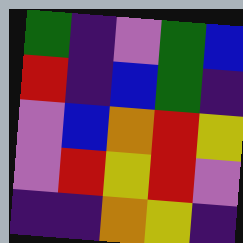[["green", "indigo", "violet", "green", "blue"], ["red", "indigo", "blue", "green", "indigo"], ["violet", "blue", "orange", "red", "yellow"], ["violet", "red", "yellow", "red", "violet"], ["indigo", "indigo", "orange", "yellow", "indigo"]]